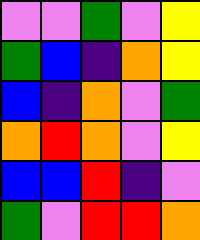[["violet", "violet", "green", "violet", "yellow"], ["green", "blue", "indigo", "orange", "yellow"], ["blue", "indigo", "orange", "violet", "green"], ["orange", "red", "orange", "violet", "yellow"], ["blue", "blue", "red", "indigo", "violet"], ["green", "violet", "red", "red", "orange"]]